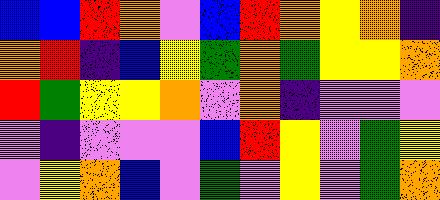[["blue", "blue", "red", "orange", "violet", "blue", "red", "orange", "yellow", "orange", "indigo"], ["orange", "red", "indigo", "blue", "yellow", "green", "orange", "green", "yellow", "yellow", "orange"], ["red", "green", "yellow", "yellow", "orange", "violet", "orange", "indigo", "violet", "violet", "violet"], ["violet", "indigo", "violet", "violet", "violet", "blue", "red", "yellow", "violet", "green", "yellow"], ["violet", "yellow", "orange", "blue", "violet", "green", "violet", "yellow", "violet", "green", "orange"]]